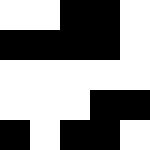[["white", "white", "black", "black", "white"], ["black", "black", "black", "black", "white"], ["white", "white", "white", "white", "white"], ["white", "white", "white", "black", "black"], ["black", "white", "black", "black", "white"]]